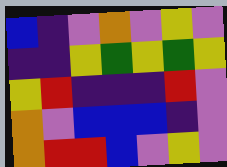[["blue", "indigo", "violet", "orange", "violet", "yellow", "violet"], ["indigo", "indigo", "yellow", "green", "yellow", "green", "yellow"], ["yellow", "red", "indigo", "indigo", "indigo", "red", "violet"], ["orange", "violet", "blue", "blue", "blue", "indigo", "violet"], ["orange", "red", "red", "blue", "violet", "yellow", "violet"]]